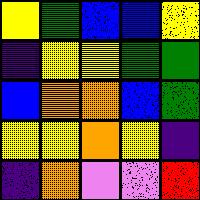[["yellow", "green", "blue", "blue", "yellow"], ["indigo", "yellow", "yellow", "green", "green"], ["blue", "orange", "orange", "blue", "green"], ["yellow", "yellow", "orange", "yellow", "indigo"], ["indigo", "orange", "violet", "violet", "red"]]